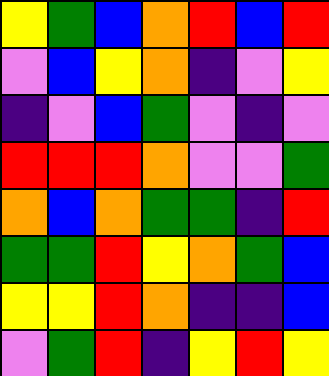[["yellow", "green", "blue", "orange", "red", "blue", "red"], ["violet", "blue", "yellow", "orange", "indigo", "violet", "yellow"], ["indigo", "violet", "blue", "green", "violet", "indigo", "violet"], ["red", "red", "red", "orange", "violet", "violet", "green"], ["orange", "blue", "orange", "green", "green", "indigo", "red"], ["green", "green", "red", "yellow", "orange", "green", "blue"], ["yellow", "yellow", "red", "orange", "indigo", "indigo", "blue"], ["violet", "green", "red", "indigo", "yellow", "red", "yellow"]]